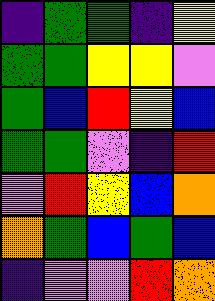[["indigo", "green", "green", "indigo", "yellow"], ["green", "green", "yellow", "yellow", "violet"], ["green", "blue", "red", "yellow", "blue"], ["green", "green", "violet", "indigo", "red"], ["violet", "red", "yellow", "blue", "orange"], ["orange", "green", "blue", "green", "blue"], ["indigo", "violet", "violet", "red", "orange"]]